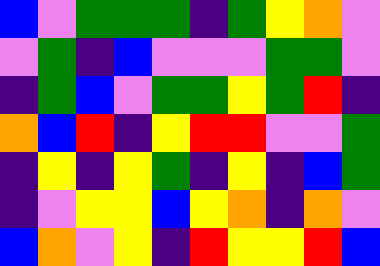[["blue", "violet", "green", "green", "green", "indigo", "green", "yellow", "orange", "violet"], ["violet", "green", "indigo", "blue", "violet", "violet", "violet", "green", "green", "violet"], ["indigo", "green", "blue", "violet", "green", "green", "yellow", "green", "red", "indigo"], ["orange", "blue", "red", "indigo", "yellow", "red", "red", "violet", "violet", "green"], ["indigo", "yellow", "indigo", "yellow", "green", "indigo", "yellow", "indigo", "blue", "green"], ["indigo", "violet", "yellow", "yellow", "blue", "yellow", "orange", "indigo", "orange", "violet"], ["blue", "orange", "violet", "yellow", "indigo", "red", "yellow", "yellow", "red", "blue"]]